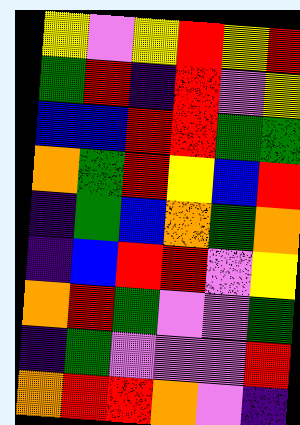[["yellow", "violet", "yellow", "red", "yellow", "red"], ["green", "red", "indigo", "red", "violet", "yellow"], ["blue", "blue", "red", "red", "green", "green"], ["orange", "green", "red", "yellow", "blue", "red"], ["indigo", "green", "blue", "orange", "green", "orange"], ["indigo", "blue", "red", "red", "violet", "yellow"], ["orange", "red", "green", "violet", "violet", "green"], ["indigo", "green", "violet", "violet", "violet", "red"], ["orange", "red", "red", "orange", "violet", "indigo"]]